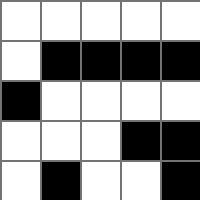[["white", "white", "white", "white", "white"], ["white", "black", "black", "black", "black"], ["black", "white", "white", "white", "white"], ["white", "white", "white", "black", "black"], ["white", "black", "white", "white", "black"]]